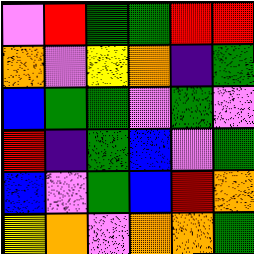[["violet", "red", "green", "green", "red", "red"], ["orange", "violet", "yellow", "orange", "indigo", "green"], ["blue", "green", "green", "violet", "green", "violet"], ["red", "indigo", "green", "blue", "violet", "green"], ["blue", "violet", "green", "blue", "red", "orange"], ["yellow", "orange", "violet", "orange", "orange", "green"]]